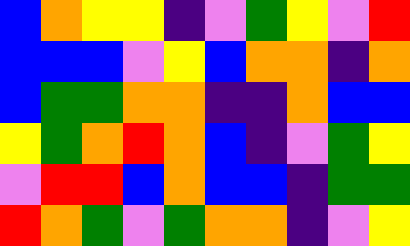[["blue", "orange", "yellow", "yellow", "indigo", "violet", "green", "yellow", "violet", "red"], ["blue", "blue", "blue", "violet", "yellow", "blue", "orange", "orange", "indigo", "orange"], ["blue", "green", "green", "orange", "orange", "indigo", "indigo", "orange", "blue", "blue"], ["yellow", "green", "orange", "red", "orange", "blue", "indigo", "violet", "green", "yellow"], ["violet", "red", "red", "blue", "orange", "blue", "blue", "indigo", "green", "green"], ["red", "orange", "green", "violet", "green", "orange", "orange", "indigo", "violet", "yellow"]]